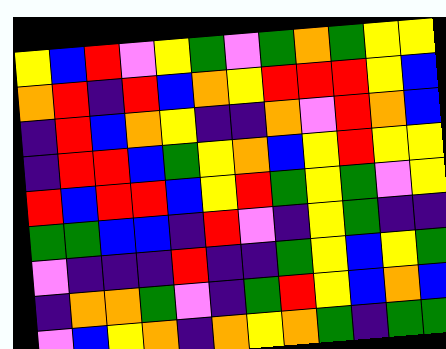[["yellow", "blue", "red", "violet", "yellow", "green", "violet", "green", "orange", "green", "yellow", "yellow"], ["orange", "red", "indigo", "red", "blue", "orange", "yellow", "red", "red", "red", "yellow", "blue"], ["indigo", "red", "blue", "orange", "yellow", "indigo", "indigo", "orange", "violet", "red", "orange", "blue"], ["indigo", "red", "red", "blue", "green", "yellow", "orange", "blue", "yellow", "red", "yellow", "yellow"], ["red", "blue", "red", "red", "blue", "yellow", "red", "green", "yellow", "green", "violet", "yellow"], ["green", "green", "blue", "blue", "indigo", "red", "violet", "indigo", "yellow", "green", "indigo", "indigo"], ["violet", "indigo", "indigo", "indigo", "red", "indigo", "indigo", "green", "yellow", "blue", "yellow", "green"], ["indigo", "orange", "orange", "green", "violet", "indigo", "green", "red", "yellow", "blue", "orange", "blue"], ["violet", "blue", "yellow", "orange", "indigo", "orange", "yellow", "orange", "green", "indigo", "green", "green"]]